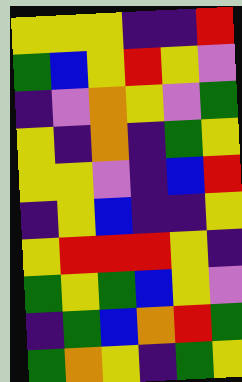[["yellow", "yellow", "yellow", "indigo", "indigo", "red"], ["green", "blue", "yellow", "red", "yellow", "violet"], ["indigo", "violet", "orange", "yellow", "violet", "green"], ["yellow", "indigo", "orange", "indigo", "green", "yellow"], ["yellow", "yellow", "violet", "indigo", "blue", "red"], ["indigo", "yellow", "blue", "indigo", "indigo", "yellow"], ["yellow", "red", "red", "red", "yellow", "indigo"], ["green", "yellow", "green", "blue", "yellow", "violet"], ["indigo", "green", "blue", "orange", "red", "green"], ["green", "orange", "yellow", "indigo", "green", "yellow"]]